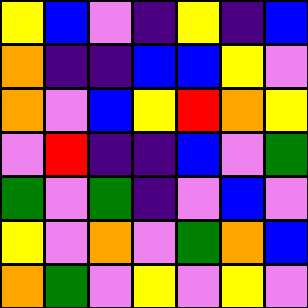[["yellow", "blue", "violet", "indigo", "yellow", "indigo", "blue"], ["orange", "indigo", "indigo", "blue", "blue", "yellow", "violet"], ["orange", "violet", "blue", "yellow", "red", "orange", "yellow"], ["violet", "red", "indigo", "indigo", "blue", "violet", "green"], ["green", "violet", "green", "indigo", "violet", "blue", "violet"], ["yellow", "violet", "orange", "violet", "green", "orange", "blue"], ["orange", "green", "violet", "yellow", "violet", "yellow", "violet"]]